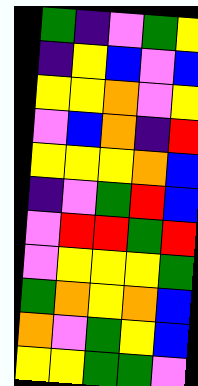[["green", "indigo", "violet", "green", "yellow"], ["indigo", "yellow", "blue", "violet", "blue"], ["yellow", "yellow", "orange", "violet", "yellow"], ["violet", "blue", "orange", "indigo", "red"], ["yellow", "yellow", "yellow", "orange", "blue"], ["indigo", "violet", "green", "red", "blue"], ["violet", "red", "red", "green", "red"], ["violet", "yellow", "yellow", "yellow", "green"], ["green", "orange", "yellow", "orange", "blue"], ["orange", "violet", "green", "yellow", "blue"], ["yellow", "yellow", "green", "green", "violet"]]